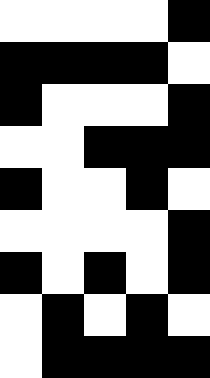[["white", "white", "white", "white", "black"], ["black", "black", "black", "black", "white"], ["black", "white", "white", "white", "black"], ["white", "white", "black", "black", "black"], ["black", "white", "white", "black", "white"], ["white", "white", "white", "white", "black"], ["black", "white", "black", "white", "black"], ["white", "black", "white", "black", "white"], ["white", "black", "black", "black", "black"]]